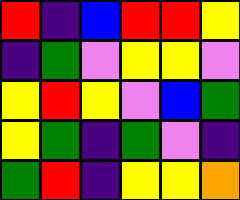[["red", "indigo", "blue", "red", "red", "yellow"], ["indigo", "green", "violet", "yellow", "yellow", "violet"], ["yellow", "red", "yellow", "violet", "blue", "green"], ["yellow", "green", "indigo", "green", "violet", "indigo"], ["green", "red", "indigo", "yellow", "yellow", "orange"]]